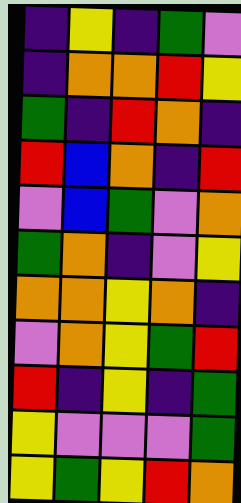[["indigo", "yellow", "indigo", "green", "violet"], ["indigo", "orange", "orange", "red", "yellow"], ["green", "indigo", "red", "orange", "indigo"], ["red", "blue", "orange", "indigo", "red"], ["violet", "blue", "green", "violet", "orange"], ["green", "orange", "indigo", "violet", "yellow"], ["orange", "orange", "yellow", "orange", "indigo"], ["violet", "orange", "yellow", "green", "red"], ["red", "indigo", "yellow", "indigo", "green"], ["yellow", "violet", "violet", "violet", "green"], ["yellow", "green", "yellow", "red", "orange"]]